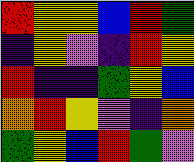[["red", "yellow", "yellow", "blue", "red", "green"], ["indigo", "yellow", "violet", "indigo", "red", "yellow"], ["red", "indigo", "indigo", "green", "yellow", "blue"], ["orange", "red", "yellow", "violet", "indigo", "orange"], ["green", "yellow", "blue", "red", "green", "violet"]]